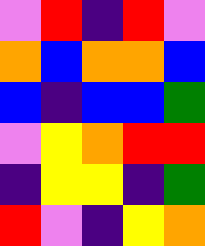[["violet", "red", "indigo", "red", "violet"], ["orange", "blue", "orange", "orange", "blue"], ["blue", "indigo", "blue", "blue", "green"], ["violet", "yellow", "orange", "red", "red"], ["indigo", "yellow", "yellow", "indigo", "green"], ["red", "violet", "indigo", "yellow", "orange"]]